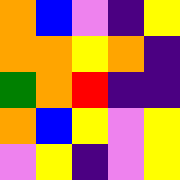[["orange", "blue", "violet", "indigo", "yellow"], ["orange", "orange", "yellow", "orange", "indigo"], ["green", "orange", "red", "indigo", "indigo"], ["orange", "blue", "yellow", "violet", "yellow"], ["violet", "yellow", "indigo", "violet", "yellow"]]